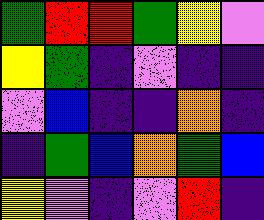[["green", "red", "red", "green", "yellow", "violet"], ["yellow", "green", "indigo", "violet", "indigo", "indigo"], ["violet", "blue", "indigo", "indigo", "orange", "indigo"], ["indigo", "green", "blue", "orange", "green", "blue"], ["yellow", "violet", "indigo", "violet", "red", "indigo"]]